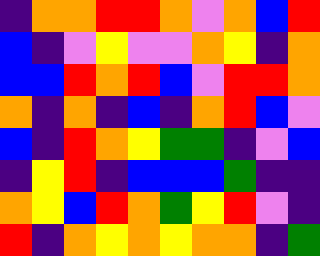[["indigo", "orange", "orange", "red", "red", "orange", "violet", "orange", "blue", "red"], ["blue", "indigo", "violet", "yellow", "violet", "violet", "orange", "yellow", "indigo", "orange"], ["blue", "blue", "red", "orange", "red", "blue", "violet", "red", "red", "orange"], ["orange", "indigo", "orange", "indigo", "blue", "indigo", "orange", "red", "blue", "violet"], ["blue", "indigo", "red", "orange", "yellow", "green", "green", "indigo", "violet", "blue"], ["indigo", "yellow", "red", "indigo", "blue", "blue", "blue", "green", "indigo", "indigo"], ["orange", "yellow", "blue", "red", "orange", "green", "yellow", "red", "violet", "indigo"], ["red", "indigo", "orange", "yellow", "orange", "yellow", "orange", "orange", "indigo", "green"]]